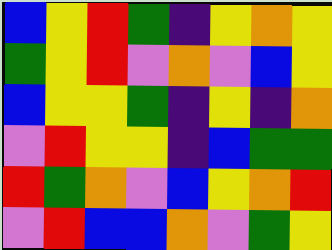[["blue", "yellow", "red", "green", "indigo", "yellow", "orange", "yellow"], ["green", "yellow", "red", "violet", "orange", "violet", "blue", "yellow"], ["blue", "yellow", "yellow", "green", "indigo", "yellow", "indigo", "orange"], ["violet", "red", "yellow", "yellow", "indigo", "blue", "green", "green"], ["red", "green", "orange", "violet", "blue", "yellow", "orange", "red"], ["violet", "red", "blue", "blue", "orange", "violet", "green", "yellow"]]